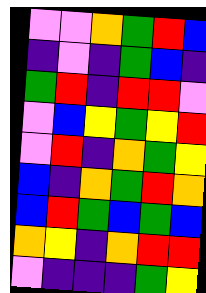[["violet", "violet", "orange", "green", "red", "blue"], ["indigo", "violet", "indigo", "green", "blue", "indigo"], ["green", "red", "indigo", "red", "red", "violet"], ["violet", "blue", "yellow", "green", "yellow", "red"], ["violet", "red", "indigo", "orange", "green", "yellow"], ["blue", "indigo", "orange", "green", "red", "orange"], ["blue", "red", "green", "blue", "green", "blue"], ["orange", "yellow", "indigo", "orange", "red", "red"], ["violet", "indigo", "indigo", "indigo", "green", "yellow"]]